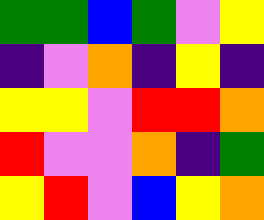[["green", "green", "blue", "green", "violet", "yellow"], ["indigo", "violet", "orange", "indigo", "yellow", "indigo"], ["yellow", "yellow", "violet", "red", "red", "orange"], ["red", "violet", "violet", "orange", "indigo", "green"], ["yellow", "red", "violet", "blue", "yellow", "orange"]]